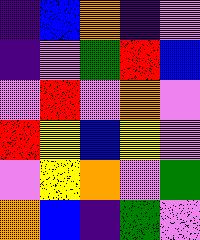[["indigo", "blue", "orange", "indigo", "violet"], ["indigo", "violet", "green", "red", "blue"], ["violet", "red", "violet", "orange", "violet"], ["red", "yellow", "blue", "yellow", "violet"], ["violet", "yellow", "orange", "violet", "green"], ["orange", "blue", "indigo", "green", "violet"]]